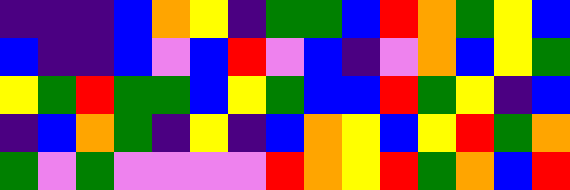[["indigo", "indigo", "indigo", "blue", "orange", "yellow", "indigo", "green", "green", "blue", "red", "orange", "green", "yellow", "blue"], ["blue", "indigo", "indigo", "blue", "violet", "blue", "red", "violet", "blue", "indigo", "violet", "orange", "blue", "yellow", "green"], ["yellow", "green", "red", "green", "green", "blue", "yellow", "green", "blue", "blue", "red", "green", "yellow", "indigo", "blue"], ["indigo", "blue", "orange", "green", "indigo", "yellow", "indigo", "blue", "orange", "yellow", "blue", "yellow", "red", "green", "orange"], ["green", "violet", "green", "violet", "violet", "violet", "violet", "red", "orange", "yellow", "red", "green", "orange", "blue", "red"]]